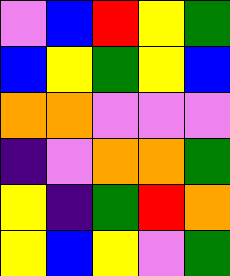[["violet", "blue", "red", "yellow", "green"], ["blue", "yellow", "green", "yellow", "blue"], ["orange", "orange", "violet", "violet", "violet"], ["indigo", "violet", "orange", "orange", "green"], ["yellow", "indigo", "green", "red", "orange"], ["yellow", "blue", "yellow", "violet", "green"]]